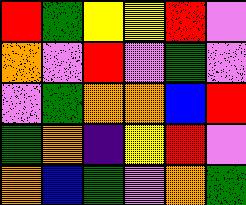[["red", "green", "yellow", "yellow", "red", "violet"], ["orange", "violet", "red", "violet", "green", "violet"], ["violet", "green", "orange", "orange", "blue", "red"], ["green", "orange", "indigo", "yellow", "red", "violet"], ["orange", "blue", "green", "violet", "orange", "green"]]